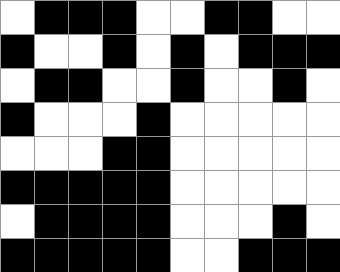[["white", "black", "black", "black", "white", "white", "black", "black", "white", "white"], ["black", "white", "white", "black", "white", "black", "white", "black", "black", "black"], ["white", "black", "black", "white", "white", "black", "white", "white", "black", "white"], ["black", "white", "white", "white", "black", "white", "white", "white", "white", "white"], ["white", "white", "white", "black", "black", "white", "white", "white", "white", "white"], ["black", "black", "black", "black", "black", "white", "white", "white", "white", "white"], ["white", "black", "black", "black", "black", "white", "white", "white", "black", "white"], ["black", "black", "black", "black", "black", "white", "white", "black", "black", "black"]]